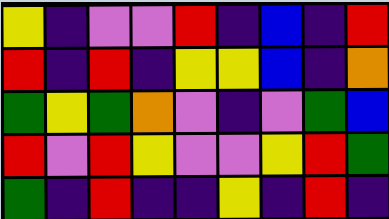[["yellow", "indigo", "violet", "violet", "red", "indigo", "blue", "indigo", "red"], ["red", "indigo", "red", "indigo", "yellow", "yellow", "blue", "indigo", "orange"], ["green", "yellow", "green", "orange", "violet", "indigo", "violet", "green", "blue"], ["red", "violet", "red", "yellow", "violet", "violet", "yellow", "red", "green"], ["green", "indigo", "red", "indigo", "indigo", "yellow", "indigo", "red", "indigo"]]